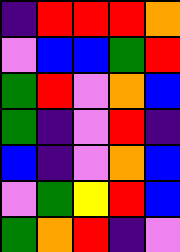[["indigo", "red", "red", "red", "orange"], ["violet", "blue", "blue", "green", "red"], ["green", "red", "violet", "orange", "blue"], ["green", "indigo", "violet", "red", "indigo"], ["blue", "indigo", "violet", "orange", "blue"], ["violet", "green", "yellow", "red", "blue"], ["green", "orange", "red", "indigo", "violet"]]